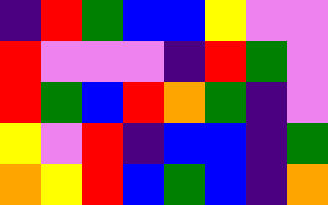[["indigo", "red", "green", "blue", "blue", "yellow", "violet", "violet"], ["red", "violet", "violet", "violet", "indigo", "red", "green", "violet"], ["red", "green", "blue", "red", "orange", "green", "indigo", "violet"], ["yellow", "violet", "red", "indigo", "blue", "blue", "indigo", "green"], ["orange", "yellow", "red", "blue", "green", "blue", "indigo", "orange"]]